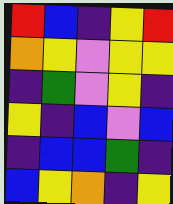[["red", "blue", "indigo", "yellow", "red"], ["orange", "yellow", "violet", "yellow", "yellow"], ["indigo", "green", "violet", "yellow", "indigo"], ["yellow", "indigo", "blue", "violet", "blue"], ["indigo", "blue", "blue", "green", "indigo"], ["blue", "yellow", "orange", "indigo", "yellow"]]